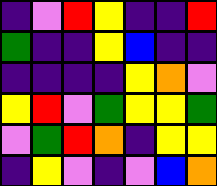[["indigo", "violet", "red", "yellow", "indigo", "indigo", "red"], ["green", "indigo", "indigo", "yellow", "blue", "indigo", "indigo"], ["indigo", "indigo", "indigo", "indigo", "yellow", "orange", "violet"], ["yellow", "red", "violet", "green", "yellow", "yellow", "green"], ["violet", "green", "red", "orange", "indigo", "yellow", "yellow"], ["indigo", "yellow", "violet", "indigo", "violet", "blue", "orange"]]